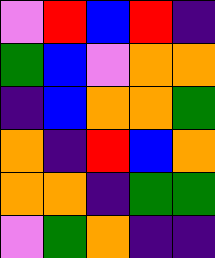[["violet", "red", "blue", "red", "indigo"], ["green", "blue", "violet", "orange", "orange"], ["indigo", "blue", "orange", "orange", "green"], ["orange", "indigo", "red", "blue", "orange"], ["orange", "orange", "indigo", "green", "green"], ["violet", "green", "orange", "indigo", "indigo"]]